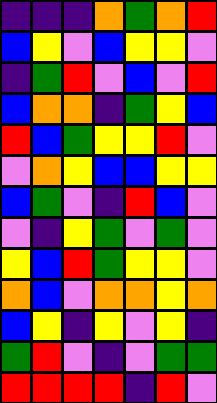[["indigo", "indigo", "indigo", "orange", "green", "orange", "red"], ["blue", "yellow", "violet", "blue", "yellow", "yellow", "violet"], ["indigo", "green", "red", "violet", "blue", "violet", "red"], ["blue", "orange", "orange", "indigo", "green", "yellow", "blue"], ["red", "blue", "green", "yellow", "yellow", "red", "violet"], ["violet", "orange", "yellow", "blue", "blue", "yellow", "yellow"], ["blue", "green", "violet", "indigo", "red", "blue", "violet"], ["violet", "indigo", "yellow", "green", "violet", "green", "violet"], ["yellow", "blue", "red", "green", "yellow", "yellow", "violet"], ["orange", "blue", "violet", "orange", "orange", "yellow", "orange"], ["blue", "yellow", "indigo", "yellow", "violet", "yellow", "indigo"], ["green", "red", "violet", "indigo", "violet", "green", "green"], ["red", "red", "red", "red", "indigo", "red", "violet"]]